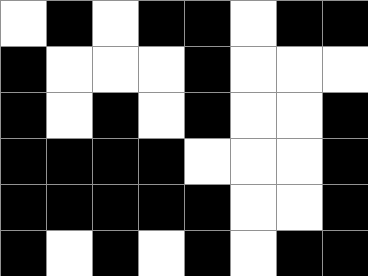[["white", "black", "white", "black", "black", "white", "black", "black"], ["black", "white", "white", "white", "black", "white", "white", "white"], ["black", "white", "black", "white", "black", "white", "white", "black"], ["black", "black", "black", "black", "white", "white", "white", "black"], ["black", "black", "black", "black", "black", "white", "white", "black"], ["black", "white", "black", "white", "black", "white", "black", "black"]]